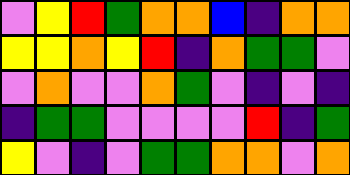[["violet", "yellow", "red", "green", "orange", "orange", "blue", "indigo", "orange", "orange"], ["yellow", "yellow", "orange", "yellow", "red", "indigo", "orange", "green", "green", "violet"], ["violet", "orange", "violet", "violet", "orange", "green", "violet", "indigo", "violet", "indigo"], ["indigo", "green", "green", "violet", "violet", "violet", "violet", "red", "indigo", "green"], ["yellow", "violet", "indigo", "violet", "green", "green", "orange", "orange", "violet", "orange"]]